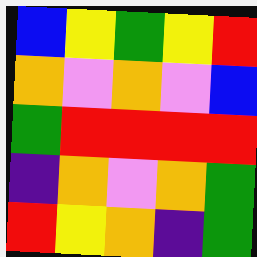[["blue", "yellow", "green", "yellow", "red"], ["orange", "violet", "orange", "violet", "blue"], ["green", "red", "red", "red", "red"], ["indigo", "orange", "violet", "orange", "green"], ["red", "yellow", "orange", "indigo", "green"]]